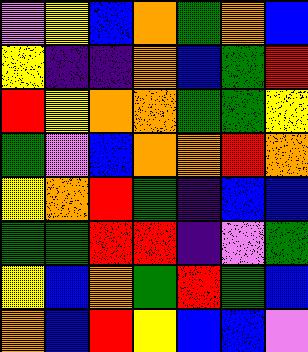[["violet", "yellow", "blue", "orange", "green", "orange", "blue"], ["yellow", "indigo", "indigo", "orange", "blue", "green", "red"], ["red", "yellow", "orange", "orange", "green", "green", "yellow"], ["green", "violet", "blue", "orange", "orange", "red", "orange"], ["yellow", "orange", "red", "green", "indigo", "blue", "blue"], ["green", "green", "red", "red", "indigo", "violet", "green"], ["yellow", "blue", "orange", "green", "red", "green", "blue"], ["orange", "blue", "red", "yellow", "blue", "blue", "violet"]]